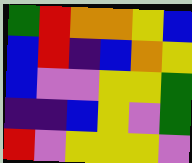[["green", "red", "orange", "orange", "yellow", "blue"], ["blue", "red", "indigo", "blue", "orange", "yellow"], ["blue", "violet", "violet", "yellow", "yellow", "green"], ["indigo", "indigo", "blue", "yellow", "violet", "green"], ["red", "violet", "yellow", "yellow", "yellow", "violet"]]